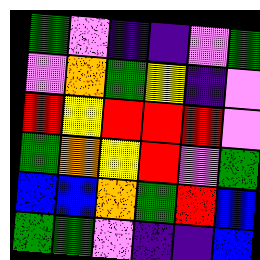[["green", "violet", "indigo", "indigo", "violet", "green"], ["violet", "orange", "green", "yellow", "indigo", "violet"], ["red", "yellow", "red", "red", "red", "violet"], ["green", "orange", "yellow", "red", "violet", "green"], ["blue", "blue", "orange", "green", "red", "blue"], ["green", "green", "violet", "indigo", "indigo", "blue"]]